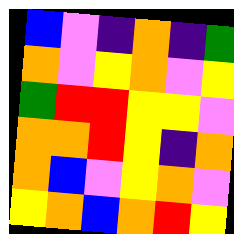[["blue", "violet", "indigo", "orange", "indigo", "green"], ["orange", "violet", "yellow", "orange", "violet", "yellow"], ["green", "red", "red", "yellow", "yellow", "violet"], ["orange", "orange", "red", "yellow", "indigo", "orange"], ["orange", "blue", "violet", "yellow", "orange", "violet"], ["yellow", "orange", "blue", "orange", "red", "yellow"]]